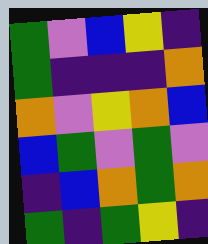[["green", "violet", "blue", "yellow", "indigo"], ["green", "indigo", "indigo", "indigo", "orange"], ["orange", "violet", "yellow", "orange", "blue"], ["blue", "green", "violet", "green", "violet"], ["indigo", "blue", "orange", "green", "orange"], ["green", "indigo", "green", "yellow", "indigo"]]